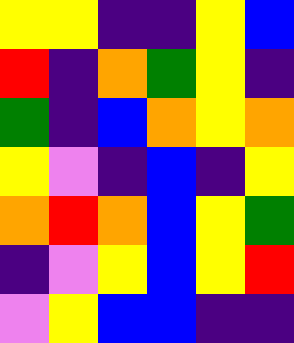[["yellow", "yellow", "indigo", "indigo", "yellow", "blue"], ["red", "indigo", "orange", "green", "yellow", "indigo"], ["green", "indigo", "blue", "orange", "yellow", "orange"], ["yellow", "violet", "indigo", "blue", "indigo", "yellow"], ["orange", "red", "orange", "blue", "yellow", "green"], ["indigo", "violet", "yellow", "blue", "yellow", "red"], ["violet", "yellow", "blue", "blue", "indigo", "indigo"]]